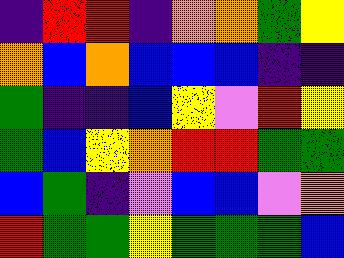[["indigo", "red", "red", "indigo", "orange", "orange", "green", "yellow"], ["orange", "blue", "orange", "blue", "blue", "blue", "indigo", "indigo"], ["green", "indigo", "indigo", "blue", "yellow", "violet", "red", "yellow"], ["green", "blue", "yellow", "orange", "red", "red", "green", "green"], ["blue", "green", "indigo", "violet", "blue", "blue", "violet", "orange"], ["red", "green", "green", "yellow", "green", "green", "green", "blue"]]